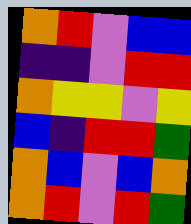[["orange", "red", "violet", "blue", "blue"], ["indigo", "indigo", "violet", "red", "red"], ["orange", "yellow", "yellow", "violet", "yellow"], ["blue", "indigo", "red", "red", "green"], ["orange", "blue", "violet", "blue", "orange"], ["orange", "red", "violet", "red", "green"]]